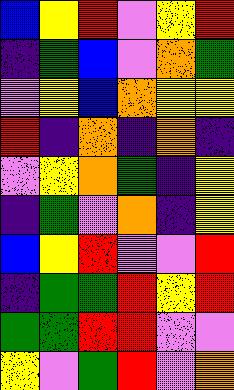[["blue", "yellow", "red", "violet", "yellow", "red"], ["indigo", "green", "blue", "violet", "orange", "green"], ["violet", "yellow", "blue", "orange", "yellow", "yellow"], ["red", "indigo", "orange", "indigo", "orange", "indigo"], ["violet", "yellow", "orange", "green", "indigo", "yellow"], ["indigo", "green", "violet", "orange", "indigo", "yellow"], ["blue", "yellow", "red", "violet", "violet", "red"], ["indigo", "green", "green", "red", "yellow", "red"], ["green", "green", "red", "red", "violet", "violet"], ["yellow", "violet", "green", "red", "violet", "orange"]]